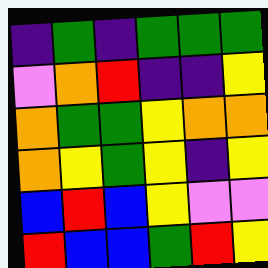[["indigo", "green", "indigo", "green", "green", "green"], ["violet", "orange", "red", "indigo", "indigo", "yellow"], ["orange", "green", "green", "yellow", "orange", "orange"], ["orange", "yellow", "green", "yellow", "indigo", "yellow"], ["blue", "red", "blue", "yellow", "violet", "violet"], ["red", "blue", "blue", "green", "red", "yellow"]]